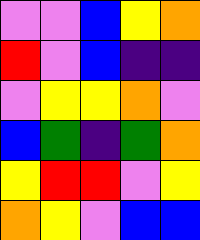[["violet", "violet", "blue", "yellow", "orange"], ["red", "violet", "blue", "indigo", "indigo"], ["violet", "yellow", "yellow", "orange", "violet"], ["blue", "green", "indigo", "green", "orange"], ["yellow", "red", "red", "violet", "yellow"], ["orange", "yellow", "violet", "blue", "blue"]]